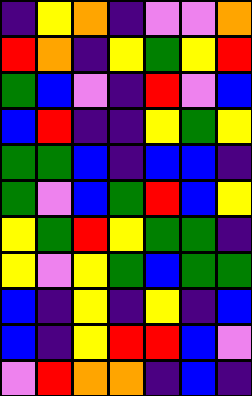[["indigo", "yellow", "orange", "indigo", "violet", "violet", "orange"], ["red", "orange", "indigo", "yellow", "green", "yellow", "red"], ["green", "blue", "violet", "indigo", "red", "violet", "blue"], ["blue", "red", "indigo", "indigo", "yellow", "green", "yellow"], ["green", "green", "blue", "indigo", "blue", "blue", "indigo"], ["green", "violet", "blue", "green", "red", "blue", "yellow"], ["yellow", "green", "red", "yellow", "green", "green", "indigo"], ["yellow", "violet", "yellow", "green", "blue", "green", "green"], ["blue", "indigo", "yellow", "indigo", "yellow", "indigo", "blue"], ["blue", "indigo", "yellow", "red", "red", "blue", "violet"], ["violet", "red", "orange", "orange", "indigo", "blue", "indigo"]]